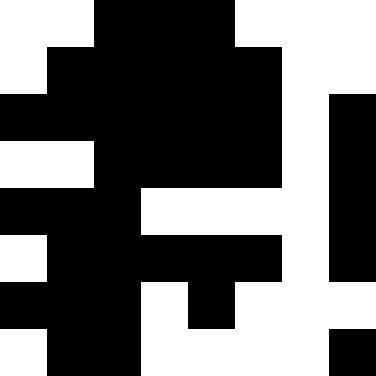[["white", "white", "black", "black", "black", "white", "white", "white"], ["white", "black", "black", "black", "black", "black", "white", "white"], ["black", "black", "black", "black", "black", "black", "white", "black"], ["white", "white", "black", "black", "black", "black", "white", "black"], ["black", "black", "black", "white", "white", "white", "white", "black"], ["white", "black", "black", "black", "black", "black", "white", "black"], ["black", "black", "black", "white", "black", "white", "white", "white"], ["white", "black", "black", "white", "white", "white", "white", "black"]]